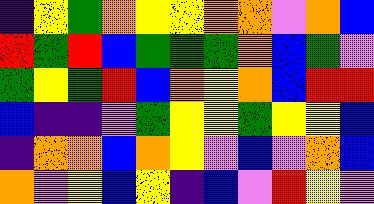[["indigo", "yellow", "green", "orange", "yellow", "yellow", "orange", "orange", "violet", "orange", "blue"], ["red", "green", "red", "blue", "green", "green", "green", "orange", "blue", "green", "violet"], ["green", "yellow", "green", "red", "blue", "orange", "yellow", "orange", "blue", "red", "red"], ["blue", "indigo", "indigo", "violet", "green", "yellow", "yellow", "green", "yellow", "yellow", "blue"], ["indigo", "orange", "orange", "blue", "orange", "yellow", "violet", "blue", "violet", "orange", "blue"], ["orange", "violet", "yellow", "blue", "yellow", "indigo", "blue", "violet", "red", "yellow", "violet"]]